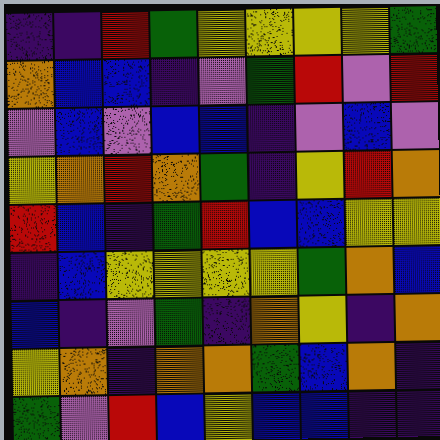[["indigo", "indigo", "red", "green", "yellow", "yellow", "yellow", "yellow", "green"], ["orange", "blue", "blue", "indigo", "violet", "green", "red", "violet", "red"], ["violet", "blue", "violet", "blue", "blue", "indigo", "violet", "blue", "violet"], ["yellow", "orange", "red", "orange", "green", "indigo", "yellow", "red", "orange"], ["red", "blue", "indigo", "green", "red", "blue", "blue", "yellow", "yellow"], ["indigo", "blue", "yellow", "yellow", "yellow", "yellow", "green", "orange", "blue"], ["blue", "indigo", "violet", "green", "indigo", "orange", "yellow", "indigo", "orange"], ["yellow", "orange", "indigo", "orange", "orange", "green", "blue", "orange", "indigo"], ["green", "violet", "red", "blue", "yellow", "blue", "blue", "indigo", "indigo"]]